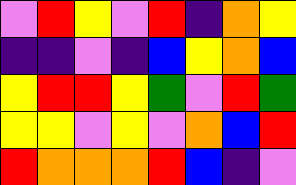[["violet", "red", "yellow", "violet", "red", "indigo", "orange", "yellow"], ["indigo", "indigo", "violet", "indigo", "blue", "yellow", "orange", "blue"], ["yellow", "red", "red", "yellow", "green", "violet", "red", "green"], ["yellow", "yellow", "violet", "yellow", "violet", "orange", "blue", "red"], ["red", "orange", "orange", "orange", "red", "blue", "indigo", "violet"]]